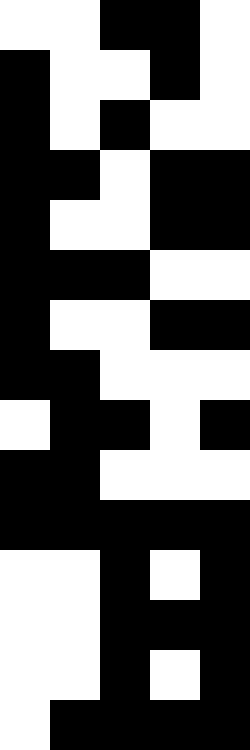[["white", "white", "black", "black", "white"], ["black", "white", "white", "black", "white"], ["black", "white", "black", "white", "white"], ["black", "black", "white", "black", "black"], ["black", "white", "white", "black", "black"], ["black", "black", "black", "white", "white"], ["black", "white", "white", "black", "black"], ["black", "black", "white", "white", "white"], ["white", "black", "black", "white", "black"], ["black", "black", "white", "white", "white"], ["black", "black", "black", "black", "black"], ["white", "white", "black", "white", "black"], ["white", "white", "black", "black", "black"], ["white", "white", "black", "white", "black"], ["white", "black", "black", "black", "black"]]